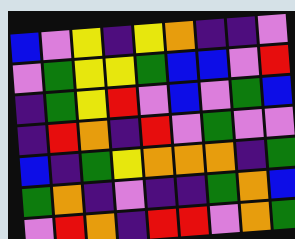[["blue", "violet", "yellow", "indigo", "yellow", "orange", "indigo", "indigo", "violet"], ["violet", "green", "yellow", "yellow", "green", "blue", "blue", "violet", "red"], ["indigo", "green", "yellow", "red", "violet", "blue", "violet", "green", "blue"], ["indigo", "red", "orange", "indigo", "red", "violet", "green", "violet", "violet"], ["blue", "indigo", "green", "yellow", "orange", "orange", "orange", "indigo", "green"], ["green", "orange", "indigo", "violet", "indigo", "indigo", "green", "orange", "blue"], ["violet", "red", "orange", "indigo", "red", "red", "violet", "orange", "green"]]